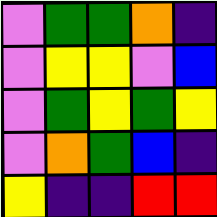[["violet", "green", "green", "orange", "indigo"], ["violet", "yellow", "yellow", "violet", "blue"], ["violet", "green", "yellow", "green", "yellow"], ["violet", "orange", "green", "blue", "indigo"], ["yellow", "indigo", "indigo", "red", "red"]]